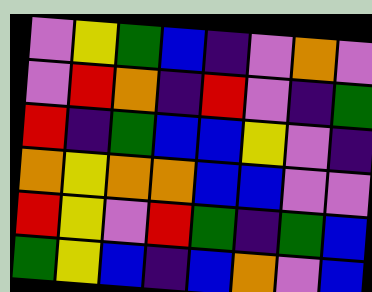[["violet", "yellow", "green", "blue", "indigo", "violet", "orange", "violet"], ["violet", "red", "orange", "indigo", "red", "violet", "indigo", "green"], ["red", "indigo", "green", "blue", "blue", "yellow", "violet", "indigo"], ["orange", "yellow", "orange", "orange", "blue", "blue", "violet", "violet"], ["red", "yellow", "violet", "red", "green", "indigo", "green", "blue"], ["green", "yellow", "blue", "indigo", "blue", "orange", "violet", "blue"]]